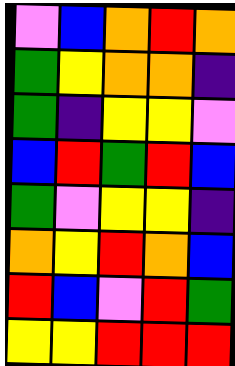[["violet", "blue", "orange", "red", "orange"], ["green", "yellow", "orange", "orange", "indigo"], ["green", "indigo", "yellow", "yellow", "violet"], ["blue", "red", "green", "red", "blue"], ["green", "violet", "yellow", "yellow", "indigo"], ["orange", "yellow", "red", "orange", "blue"], ["red", "blue", "violet", "red", "green"], ["yellow", "yellow", "red", "red", "red"]]